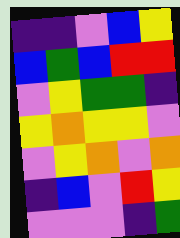[["indigo", "indigo", "violet", "blue", "yellow"], ["blue", "green", "blue", "red", "red"], ["violet", "yellow", "green", "green", "indigo"], ["yellow", "orange", "yellow", "yellow", "violet"], ["violet", "yellow", "orange", "violet", "orange"], ["indigo", "blue", "violet", "red", "yellow"], ["violet", "violet", "violet", "indigo", "green"]]